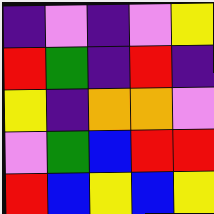[["indigo", "violet", "indigo", "violet", "yellow"], ["red", "green", "indigo", "red", "indigo"], ["yellow", "indigo", "orange", "orange", "violet"], ["violet", "green", "blue", "red", "red"], ["red", "blue", "yellow", "blue", "yellow"]]